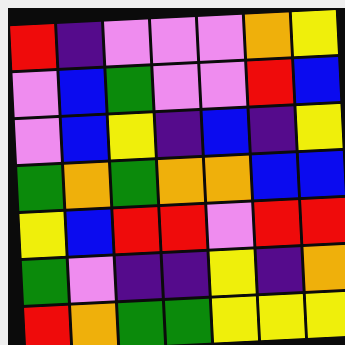[["red", "indigo", "violet", "violet", "violet", "orange", "yellow"], ["violet", "blue", "green", "violet", "violet", "red", "blue"], ["violet", "blue", "yellow", "indigo", "blue", "indigo", "yellow"], ["green", "orange", "green", "orange", "orange", "blue", "blue"], ["yellow", "blue", "red", "red", "violet", "red", "red"], ["green", "violet", "indigo", "indigo", "yellow", "indigo", "orange"], ["red", "orange", "green", "green", "yellow", "yellow", "yellow"]]